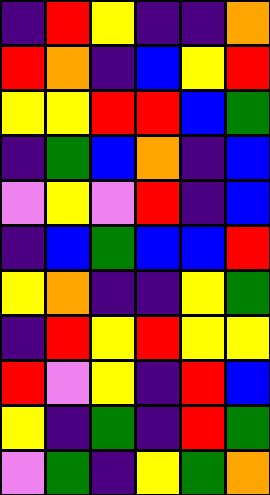[["indigo", "red", "yellow", "indigo", "indigo", "orange"], ["red", "orange", "indigo", "blue", "yellow", "red"], ["yellow", "yellow", "red", "red", "blue", "green"], ["indigo", "green", "blue", "orange", "indigo", "blue"], ["violet", "yellow", "violet", "red", "indigo", "blue"], ["indigo", "blue", "green", "blue", "blue", "red"], ["yellow", "orange", "indigo", "indigo", "yellow", "green"], ["indigo", "red", "yellow", "red", "yellow", "yellow"], ["red", "violet", "yellow", "indigo", "red", "blue"], ["yellow", "indigo", "green", "indigo", "red", "green"], ["violet", "green", "indigo", "yellow", "green", "orange"]]